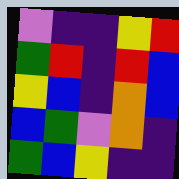[["violet", "indigo", "indigo", "yellow", "red"], ["green", "red", "indigo", "red", "blue"], ["yellow", "blue", "indigo", "orange", "blue"], ["blue", "green", "violet", "orange", "indigo"], ["green", "blue", "yellow", "indigo", "indigo"]]